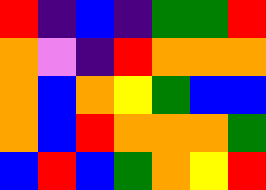[["red", "indigo", "blue", "indigo", "green", "green", "red"], ["orange", "violet", "indigo", "red", "orange", "orange", "orange"], ["orange", "blue", "orange", "yellow", "green", "blue", "blue"], ["orange", "blue", "red", "orange", "orange", "orange", "green"], ["blue", "red", "blue", "green", "orange", "yellow", "red"]]